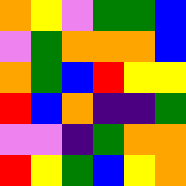[["orange", "yellow", "violet", "green", "green", "blue"], ["violet", "green", "orange", "orange", "orange", "blue"], ["orange", "green", "blue", "red", "yellow", "yellow"], ["red", "blue", "orange", "indigo", "indigo", "green"], ["violet", "violet", "indigo", "green", "orange", "orange"], ["red", "yellow", "green", "blue", "yellow", "orange"]]